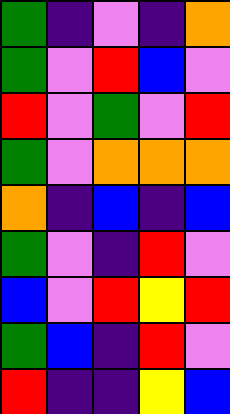[["green", "indigo", "violet", "indigo", "orange"], ["green", "violet", "red", "blue", "violet"], ["red", "violet", "green", "violet", "red"], ["green", "violet", "orange", "orange", "orange"], ["orange", "indigo", "blue", "indigo", "blue"], ["green", "violet", "indigo", "red", "violet"], ["blue", "violet", "red", "yellow", "red"], ["green", "blue", "indigo", "red", "violet"], ["red", "indigo", "indigo", "yellow", "blue"]]